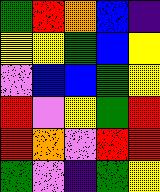[["green", "red", "orange", "blue", "indigo"], ["yellow", "yellow", "green", "blue", "yellow"], ["violet", "blue", "blue", "green", "yellow"], ["red", "violet", "yellow", "green", "red"], ["red", "orange", "violet", "red", "red"], ["green", "violet", "indigo", "green", "yellow"]]